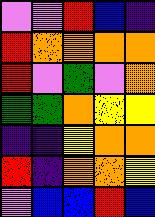[["violet", "violet", "red", "blue", "indigo"], ["red", "orange", "orange", "orange", "orange"], ["red", "violet", "green", "violet", "orange"], ["green", "green", "orange", "yellow", "yellow"], ["indigo", "indigo", "yellow", "orange", "orange"], ["red", "indigo", "orange", "orange", "yellow"], ["violet", "blue", "blue", "red", "blue"]]